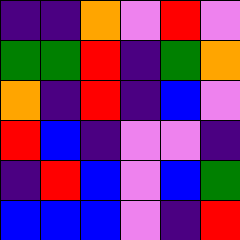[["indigo", "indigo", "orange", "violet", "red", "violet"], ["green", "green", "red", "indigo", "green", "orange"], ["orange", "indigo", "red", "indigo", "blue", "violet"], ["red", "blue", "indigo", "violet", "violet", "indigo"], ["indigo", "red", "blue", "violet", "blue", "green"], ["blue", "blue", "blue", "violet", "indigo", "red"]]